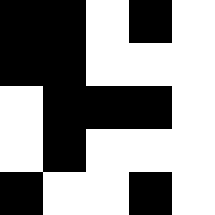[["black", "black", "white", "black", "white"], ["black", "black", "white", "white", "white"], ["white", "black", "black", "black", "white"], ["white", "black", "white", "white", "white"], ["black", "white", "white", "black", "white"]]